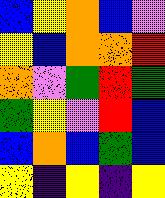[["blue", "yellow", "orange", "blue", "violet"], ["yellow", "blue", "orange", "orange", "red"], ["orange", "violet", "green", "red", "green"], ["green", "yellow", "violet", "red", "blue"], ["blue", "orange", "blue", "green", "blue"], ["yellow", "indigo", "yellow", "indigo", "yellow"]]